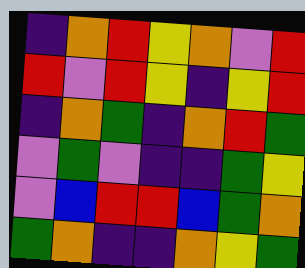[["indigo", "orange", "red", "yellow", "orange", "violet", "red"], ["red", "violet", "red", "yellow", "indigo", "yellow", "red"], ["indigo", "orange", "green", "indigo", "orange", "red", "green"], ["violet", "green", "violet", "indigo", "indigo", "green", "yellow"], ["violet", "blue", "red", "red", "blue", "green", "orange"], ["green", "orange", "indigo", "indigo", "orange", "yellow", "green"]]